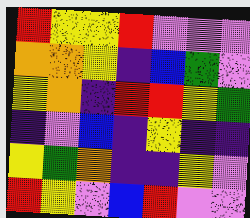[["red", "yellow", "yellow", "red", "violet", "violet", "violet"], ["orange", "orange", "yellow", "indigo", "blue", "green", "violet"], ["yellow", "orange", "indigo", "red", "red", "yellow", "green"], ["indigo", "violet", "blue", "indigo", "yellow", "indigo", "indigo"], ["yellow", "green", "orange", "indigo", "indigo", "yellow", "violet"], ["red", "yellow", "violet", "blue", "red", "violet", "violet"]]